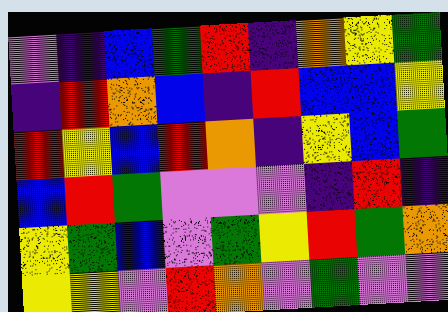[["violet", "indigo", "blue", "green", "red", "indigo", "orange", "yellow", "green"], ["indigo", "red", "orange", "blue", "indigo", "red", "blue", "blue", "yellow"], ["red", "yellow", "blue", "red", "orange", "indigo", "yellow", "blue", "green"], ["blue", "red", "green", "violet", "violet", "violet", "indigo", "red", "indigo"], ["yellow", "green", "blue", "violet", "green", "yellow", "red", "green", "orange"], ["yellow", "yellow", "violet", "red", "orange", "violet", "green", "violet", "violet"]]